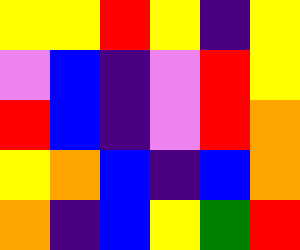[["yellow", "yellow", "red", "yellow", "indigo", "yellow"], ["violet", "blue", "indigo", "violet", "red", "yellow"], ["red", "blue", "indigo", "violet", "red", "orange"], ["yellow", "orange", "blue", "indigo", "blue", "orange"], ["orange", "indigo", "blue", "yellow", "green", "red"]]